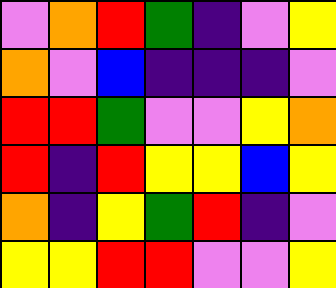[["violet", "orange", "red", "green", "indigo", "violet", "yellow"], ["orange", "violet", "blue", "indigo", "indigo", "indigo", "violet"], ["red", "red", "green", "violet", "violet", "yellow", "orange"], ["red", "indigo", "red", "yellow", "yellow", "blue", "yellow"], ["orange", "indigo", "yellow", "green", "red", "indigo", "violet"], ["yellow", "yellow", "red", "red", "violet", "violet", "yellow"]]